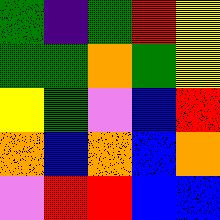[["green", "indigo", "green", "red", "yellow"], ["green", "green", "orange", "green", "yellow"], ["yellow", "green", "violet", "blue", "red"], ["orange", "blue", "orange", "blue", "orange"], ["violet", "red", "red", "blue", "blue"]]